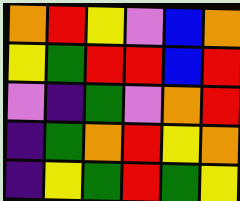[["orange", "red", "yellow", "violet", "blue", "orange"], ["yellow", "green", "red", "red", "blue", "red"], ["violet", "indigo", "green", "violet", "orange", "red"], ["indigo", "green", "orange", "red", "yellow", "orange"], ["indigo", "yellow", "green", "red", "green", "yellow"]]